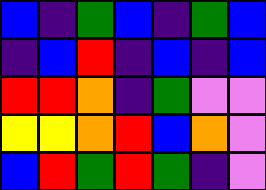[["blue", "indigo", "green", "blue", "indigo", "green", "blue"], ["indigo", "blue", "red", "indigo", "blue", "indigo", "blue"], ["red", "red", "orange", "indigo", "green", "violet", "violet"], ["yellow", "yellow", "orange", "red", "blue", "orange", "violet"], ["blue", "red", "green", "red", "green", "indigo", "violet"]]